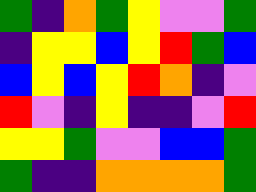[["green", "indigo", "orange", "green", "yellow", "violet", "violet", "green"], ["indigo", "yellow", "yellow", "blue", "yellow", "red", "green", "blue"], ["blue", "yellow", "blue", "yellow", "red", "orange", "indigo", "violet"], ["red", "violet", "indigo", "yellow", "indigo", "indigo", "violet", "red"], ["yellow", "yellow", "green", "violet", "violet", "blue", "blue", "green"], ["green", "indigo", "indigo", "orange", "orange", "orange", "orange", "green"]]